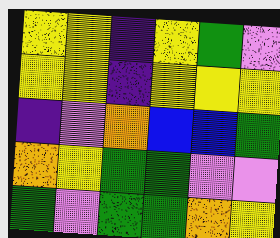[["yellow", "yellow", "indigo", "yellow", "green", "violet"], ["yellow", "yellow", "indigo", "yellow", "yellow", "yellow"], ["indigo", "violet", "orange", "blue", "blue", "green"], ["orange", "yellow", "green", "green", "violet", "violet"], ["green", "violet", "green", "green", "orange", "yellow"]]